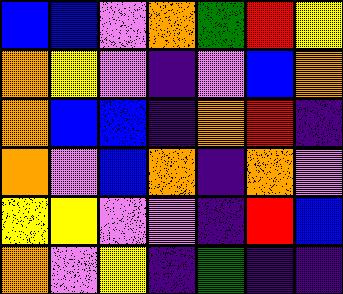[["blue", "blue", "violet", "orange", "green", "red", "yellow"], ["orange", "yellow", "violet", "indigo", "violet", "blue", "orange"], ["orange", "blue", "blue", "indigo", "orange", "red", "indigo"], ["orange", "violet", "blue", "orange", "indigo", "orange", "violet"], ["yellow", "yellow", "violet", "violet", "indigo", "red", "blue"], ["orange", "violet", "yellow", "indigo", "green", "indigo", "indigo"]]